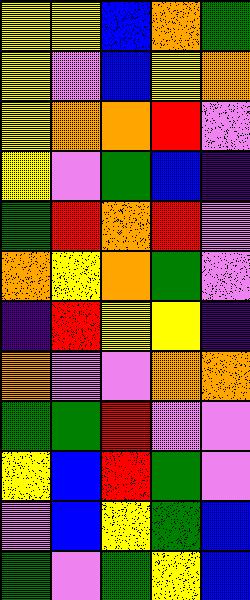[["yellow", "yellow", "blue", "orange", "green"], ["yellow", "violet", "blue", "yellow", "orange"], ["yellow", "orange", "orange", "red", "violet"], ["yellow", "violet", "green", "blue", "indigo"], ["green", "red", "orange", "red", "violet"], ["orange", "yellow", "orange", "green", "violet"], ["indigo", "red", "yellow", "yellow", "indigo"], ["orange", "violet", "violet", "orange", "orange"], ["green", "green", "red", "violet", "violet"], ["yellow", "blue", "red", "green", "violet"], ["violet", "blue", "yellow", "green", "blue"], ["green", "violet", "green", "yellow", "blue"]]